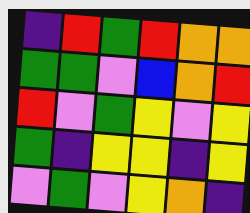[["indigo", "red", "green", "red", "orange", "orange"], ["green", "green", "violet", "blue", "orange", "red"], ["red", "violet", "green", "yellow", "violet", "yellow"], ["green", "indigo", "yellow", "yellow", "indigo", "yellow"], ["violet", "green", "violet", "yellow", "orange", "indigo"]]